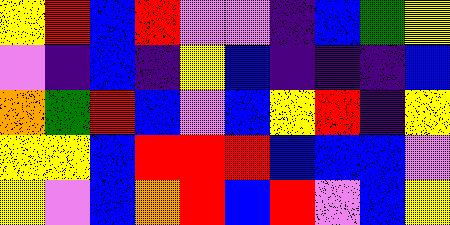[["yellow", "red", "blue", "red", "violet", "violet", "indigo", "blue", "green", "yellow"], ["violet", "indigo", "blue", "indigo", "yellow", "blue", "indigo", "indigo", "indigo", "blue"], ["orange", "green", "red", "blue", "violet", "blue", "yellow", "red", "indigo", "yellow"], ["yellow", "yellow", "blue", "red", "red", "red", "blue", "blue", "blue", "violet"], ["yellow", "violet", "blue", "orange", "red", "blue", "red", "violet", "blue", "yellow"]]